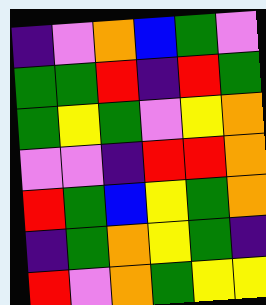[["indigo", "violet", "orange", "blue", "green", "violet"], ["green", "green", "red", "indigo", "red", "green"], ["green", "yellow", "green", "violet", "yellow", "orange"], ["violet", "violet", "indigo", "red", "red", "orange"], ["red", "green", "blue", "yellow", "green", "orange"], ["indigo", "green", "orange", "yellow", "green", "indigo"], ["red", "violet", "orange", "green", "yellow", "yellow"]]